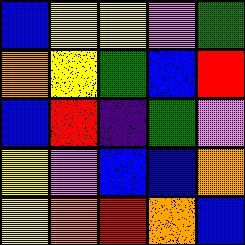[["blue", "yellow", "yellow", "violet", "green"], ["orange", "yellow", "green", "blue", "red"], ["blue", "red", "indigo", "green", "violet"], ["yellow", "violet", "blue", "blue", "orange"], ["yellow", "orange", "red", "orange", "blue"]]